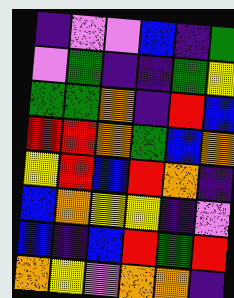[["indigo", "violet", "violet", "blue", "indigo", "green"], ["violet", "green", "indigo", "indigo", "green", "yellow"], ["green", "green", "orange", "indigo", "red", "blue"], ["red", "red", "orange", "green", "blue", "orange"], ["yellow", "red", "blue", "red", "orange", "indigo"], ["blue", "orange", "yellow", "yellow", "indigo", "violet"], ["blue", "indigo", "blue", "red", "green", "red"], ["orange", "yellow", "violet", "orange", "orange", "indigo"]]